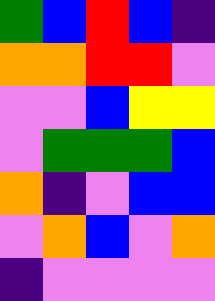[["green", "blue", "red", "blue", "indigo"], ["orange", "orange", "red", "red", "violet"], ["violet", "violet", "blue", "yellow", "yellow"], ["violet", "green", "green", "green", "blue"], ["orange", "indigo", "violet", "blue", "blue"], ["violet", "orange", "blue", "violet", "orange"], ["indigo", "violet", "violet", "violet", "violet"]]